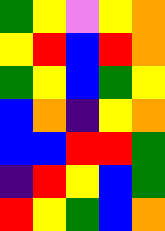[["green", "yellow", "violet", "yellow", "orange"], ["yellow", "red", "blue", "red", "orange"], ["green", "yellow", "blue", "green", "yellow"], ["blue", "orange", "indigo", "yellow", "orange"], ["blue", "blue", "red", "red", "green"], ["indigo", "red", "yellow", "blue", "green"], ["red", "yellow", "green", "blue", "orange"]]